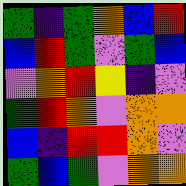[["green", "indigo", "green", "orange", "blue", "red"], ["blue", "red", "green", "violet", "green", "blue"], ["violet", "orange", "red", "yellow", "indigo", "violet"], ["green", "red", "orange", "violet", "orange", "orange"], ["blue", "indigo", "red", "red", "orange", "violet"], ["green", "blue", "green", "violet", "orange", "orange"]]